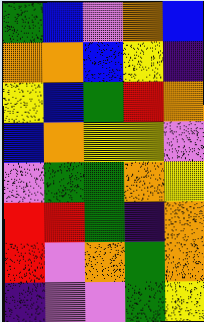[["green", "blue", "violet", "orange", "blue"], ["orange", "orange", "blue", "yellow", "indigo"], ["yellow", "blue", "green", "red", "orange"], ["blue", "orange", "yellow", "yellow", "violet"], ["violet", "green", "green", "orange", "yellow"], ["red", "red", "green", "indigo", "orange"], ["red", "violet", "orange", "green", "orange"], ["indigo", "violet", "violet", "green", "yellow"]]